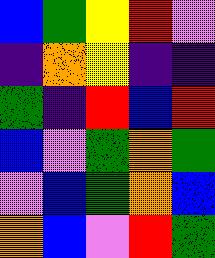[["blue", "green", "yellow", "red", "violet"], ["indigo", "orange", "yellow", "indigo", "indigo"], ["green", "indigo", "red", "blue", "red"], ["blue", "violet", "green", "orange", "green"], ["violet", "blue", "green", "orange", "blue"], ["orange", "blue", "violet", "red", "green"]]